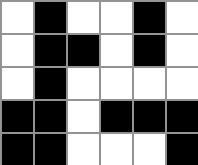[["white", "black", "white", "white", "black", "white"], ["white", "black", "black", "white", "black", "white"], ["white", "black", "white", "white", "white", "white"], ["black", "black", "white", "black", "black", "black"], ["black", "black", "white", "white", "white", "black"]]